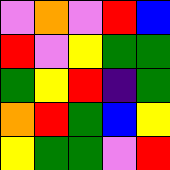[["violet", "orange", "violet", "red", "blue"], ["red", "violet", "yellow", "green", "green"], ["green", "yellow", "red", "indigo", "green"], ["orange", "red", "green", "blue", "yellow"], ["yellow", "green", "green", "violet", "red"]]